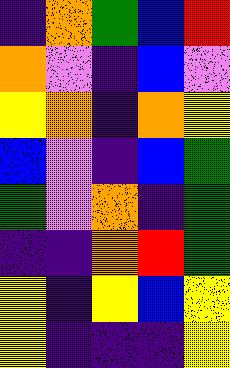[["indigo", "orange", "green", "blue", "red"], ["orange", "violet", "indigo", "blue", "violet"], ["yellow", "orange", "indigo", "orange", "yellow"], ["blue", "violet", "indigo", "blue", "green"], ["green", "violet", "orange", "indigo", "green"], ["indigo", "indigo", "orange", "red", "green"], ["yellow", "indigo", "yellow", "blue", "yellow"], ["yellow", "indigo", "indigo", "indigo", "yellow"]]